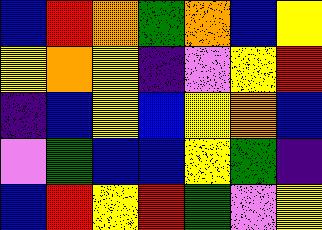[["blue", "red", "orange", "green", "orange", "blue", "yellow"], ["yellow", "orange", "yellow", "indigo", "violet", "yellow", "red"], ["indigo", "blue", "yellow", "blue", "yellow", "orange", "blue"], ["violet", "green", "blue", "blue", "yellow", "green", "indigo"], ["blue", "red", "yellow", "red", "green", "violet", "yellow"]]